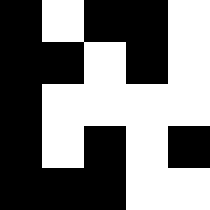[["black", "white", "black", "black", "white"], ["black", "black", "white", "black", "white"], ["black", "white", "white", "white", "white"], ["black", "white", "black", "white", "black"], ["black", "black", "black", "white", "white"]]